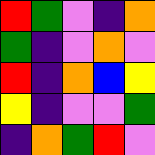[["red", "green", "violet", "indigo", "orange"], ["green", "indigo", "violet", "orange", "violet"], ["red", "indigo", "orange", "blue", "yellow"], ["yellow", "indigo", "violet", "violet", "green"], ["indigo", "orange", "green", "red", "violet"]]